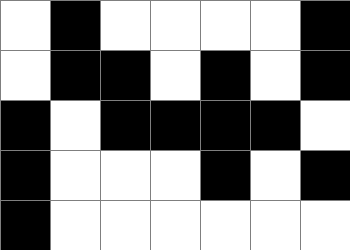[["white", "black", "white", "white", "white", "white", "black"], ["white", "black", "black", "white", "black", "white", "black"], ["black", "white", "black", "black", "black", "black", "white"], ["black", "white", "white", "white", "black", "white", "black"], ["black", "white", "white", "white", "white", "white", "white"]]